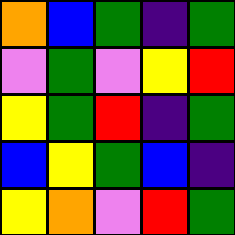[["orange", "blue", "green", "indigo", "green"], ["violet", "green", "violet", "yellow", "red"], ["yellow", "green", "red", "indigo", "green"], ["blue", "yellow", "green", "blue", "indigo"], ["yellow", "orange", "violet", "red", "green"]]